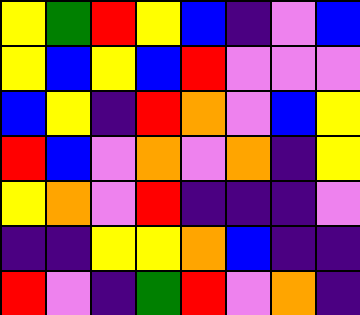[["yellow", "green", "red", "yellow", "blue", "indigo", "violet", "blue"], ["yellow", "blue", "yellow", "blue", "red", "violet", "violet", "violet"], ["blue", "yellow", "indigo", "red", "orange", "violet", "blue", "yellow"], ["red", "blue", "violet", "orange", "violet", "orange", "indigo", "yellow"], ["yellow", "orange", "violet", "red", "indigo", "indigo", "indigo", "violet"], ["indigo", "indigo", "yellow", "yellow", "orange", "blue", "indigo", "indigo"], ["red", "violet", "indigo", "green", "red", "violet", "orange", "indigo"]]